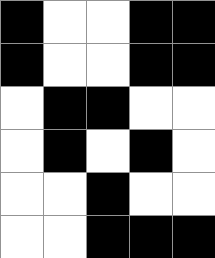[["black", "white", "white", "black", "black"], ["black", "white", "white", "black", "black"], ["white", "black", "black", "white", "white"], ["white", "black", "white", "black", "white"], ["white", "white", "black", "white", "white"], ["white", "white", "black", "black", "black"]]